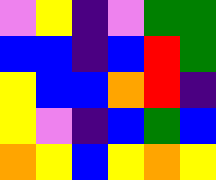[["violet", "yellow", "indigo", "violet", "green", "green"], ["blue", "blue", "indigo", "blue", "red", "green"], ["yellow", "blue", "blue", "orange", "red", "indigo"], ["yellow", "violet", "indigo", "blue", "green", "blue"], ["orange", "yellow", "blue", "yellow", "orange", "yellow"]]